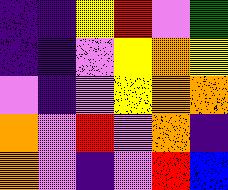[["indigo", "indigo", "yellow", "red", "violet", "green"], ["indigo", "indigo", "violet", "yellow", "orange", "yellow"], ["violet", "indigo", "violet", "yellow", "orange", "orange"], ["orange", "violet", "red", "violet", "orange", "indigo"], ["orange", "violet", "indigo", "violet", "red", "blue"]]